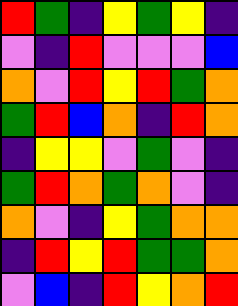[["red", "green", "indigo", "yellow", "green", "yellow", "indigo"], ["violet", "indigo", "red", "violet", "violet", "violet", "blue"], ["orange", "violet", "red", "yellow", "red", "green", "orange"], ["green", "red", "blue", "orange", "indigo", "red", "orange"], ["indigo", "yellow", "yellow", "violet", "green", "violet", "indigo"], ["green", "red", "orange", "green", "orange", "violet", "indigo"], ["orange", "violet", "indigo", "yellow", "green", "orange", "orange"], ["indigo", "red", "yellow", "red", "green", "green", "orange"], ["violet", "blue", "indigo", "red", "yellow", "orange", "red"]]